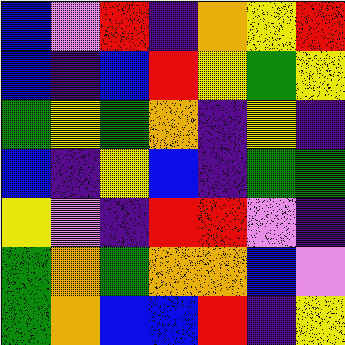[["blue", "violet", "red", "indigo", "orange", "yellow", "red"], ["blue", "indigo", "blue", "red", "yellow", "green", "yellow"], ["green", "yellow", "green", "orange", "indigo", "yellow", "indigo"], ["blue", "indigo", "yellow", "blue", "indigo", "green", "green"], ["yellow", "violet", "indigo", "red", "red", "violet", "indigo"], ["green", "orange", "green", "orange", "orange", "blue", "violet"], ["green", "orange", "blue", "blue", "red", "indigo", "yellow"]]